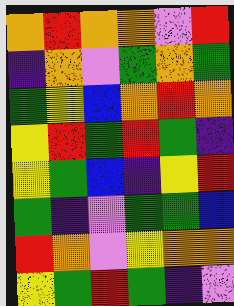[["orange", "red", "orange", "orange", "violet", "red"], ["indigo", "orange", "violet", "green", "orange", "green"], ["green", "yellow", "blue", "orange", "red", "orange"], ["yellow", "red", "green", "red", "green", "indigo"], ["yellow", "green", "blue", "indigo", "yellow", "red"], ["green", "indigo", "violet", "green", "green", "blue"], ["red", "orange", "violet", "yellow", "orange", "orange"], ["yellow", "green", "red", "green", "indigo", "violet"]]